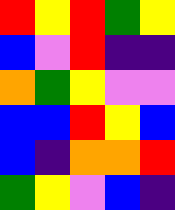[["red", "yellow", "red", "green", "yellow"], ["blue", "violet", "red", "indigo", "indigo"], ["orange", "green", "yellow", "violet", "violet"], ["blue", "blue", "red", "yellow", "blue"], ["blue", "indigo", "orange", "orange", "red"], ["green", "yellow", "violet", "blue", "indigo"]]